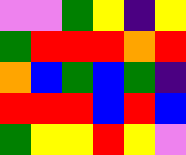[["violet", "violet", "green", "yellow", "indigo", "yellow"], ["green", "red", "red", "red", "orange", "red"], ["orange", "blue", "green", "blue", "green", "indigo"], ["red", "red", "red", "blue", "red", "blue"], ["green", "yellow", "yellow", "red", "yellow", "violet"]]